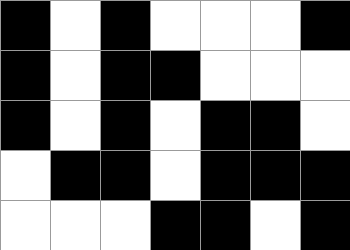[["black", "white", "black", "white", "white", "white", "black"], ["black", "white", "black", "black", "white", "white", "white"], ["black", "white", "black", "white", "black", "black", "white"], ["white", "black", "black", "white", "black", "black", "black"], ["white", "white", "white", "black", "black", "white", "black"]]